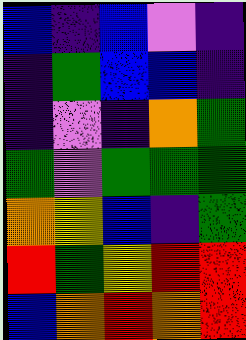[["blue", "indigo", "blue", "violet", "indigo"], ["indigo", "green", "blue", "blue", "indigo"], ["indigo", "violet", "indigo", "orange", "green"], ["green", "violet", "green", "green", "green"], ["orange", "yellow", "blue", "indigo", "green"], ["red", "green", "yellow", "red", "red"], ["blue", "orange", "red", "orange", "red"]]